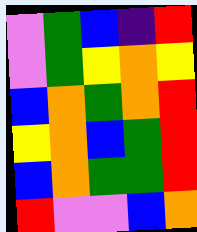[["violet", "green", "blue", "indigo", "red"], ["violet", "green", "yellow", "orange", "yellow"], ["blue", "orange", "green", "orange", "red"], ["yellow", "orange", "blue", "green", "red"], ["blue", "orange", "green", "green", "red"], ["red", "violet", "violet", "blue", "orange"]]